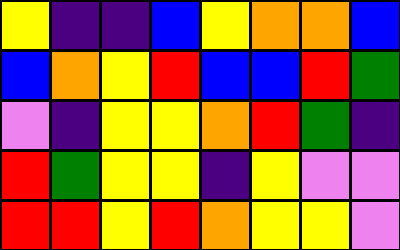[["yellow", "indigo", "indigo", "blue", "yellow", "orange", "orange", "blue"], ["blue", "orange", "yellow", "red", "blue", "blue", "red", "green"], ["violet", "indigo", "yellow", "yellow", "orange", "red", "green", "indigo"], ["red", "green", "yellow", "yellow", "indigo", "yellow", "violet", "violet"], ["red", "red", "yellow", "red", "orange", "yellow", "yellow", "violet"]]